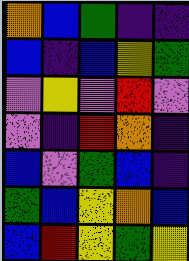[["orange", "blue", "green", "indigo", "indigo"], ["blue", "indigo", "blue", "yellow", "green"], ["violet", "yellow", "violet", "red", "violet"], ["violet", "indigo", "red", "orange", "indigo"], ["blue", "violet", "green", "blue", "indigo"], ["green", "blue", "yellow", "orange", "blue"], ["blue", "red", "yellow", "green", "yellow"]]